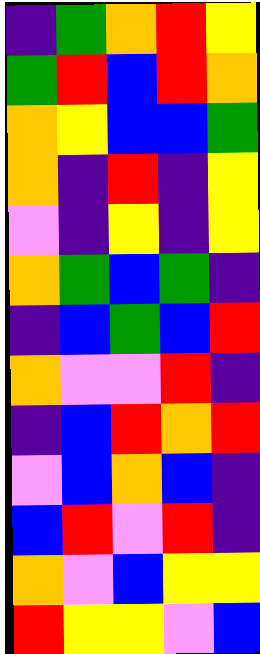[["indigo", "green", "orange", "red", "yellow"], ["green", "red", "blue", "red", "orange"], ["orange", "yellow", "blue", "blue", "green"], ["orange", "indigo", "red", "indigo", "yellow"], ["violet", "indigo", "yellow", "indigo", "yellow"], ["orange", "green", "blue", "green", "indigo"], ["indigo", "blue", "green", "blue", "red"], ["orange", "violet", "violet", "red", "indigo"], ["indigo", "blue", "red", "orange", "red"], ["violet", "blue", "orange", "blue", "indigo"], ["blue", "red", "violet", "red", "indigo"], ["orange", "violet", "blue", "yellow", "yellow"], ["red", "yellow", "yellow", "violet", "blue"]]